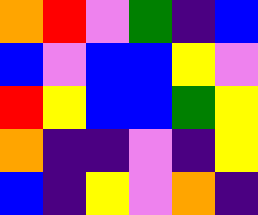[["orange", "red", "violet", "green", "indigo", "blue"], ["blue", "violet", "blue", "blue", "yellow", "violet"], ["red", "yellow", "blue", "blue", "green", "yellow"], ["orange", "indigo", "indigo", "violet", "indigo", "yellow"], ["blue", "indigo", "yellow", "violet", "orange", "indigo"]]